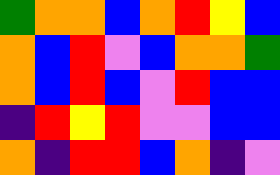[["green", "orange", "orange", "blue", "orange", "red", "yellow", "blue"], ["orange", "blue", "red", "violet", "blue", "orange", "orange", "green"], ["orange", "blue", "red", "blue", "violet", "red", "blue", "blue"], ["indigo", "red", "yellow", "red", "violet", "violet", "blue", "blue"], ["orange", "indigo", "red", "red", "blue", "orange", "indigo", "violet"]]